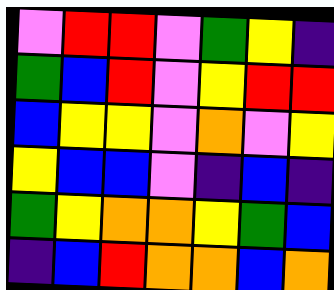[["violet", "red", "red", "violet", "green", "yellow", "indigo"], ["green", "blue", "red", "violet", "yellow", "red", "red"], ["blue", "yellow", "yellow", "violet", "orange", "violet", "yellow"], ["yellow", "blue", "blue", "violet", "indigo", "blue", "indigo"], ["green", "yellow", "orange", "orange", "yellow", "green", "blue"], ["indigo", "blue", "red", "orange", "orange", "blue", "orange"]]